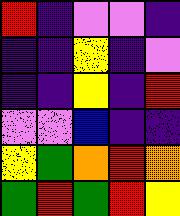[["red", "indigo", "violet", "violet", "indigo"], ["indigo", "indigo", "yellow", "indigo", "violet"], ["indigo", "indigo", "yellow", "indigo", "red"], ["violet", "violet", "blue", "indigo", "indigo"], ["yellow", "green", "orange", "red", "orange"], ["green", "red", "green", "red", "yellow"]]